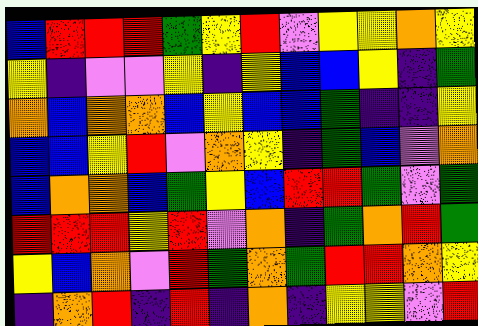[["blue", "red", "red", "red", "green", "yellow", "red", "violet", "yellow", "yellow", "orange", "yellow"], ["yellow", "indigo", "violet", "violet", "yellow", "indigo", "yellow", "blue", "blue", "yellow", "indigo", "green"], ["orange", "blue", "orange", "orange", "blue", "yellow", "blue", "blue", "green", "indigo", "indigo", "yellow"], ["blue", "blue", "yellow", "red", "violet", "orange", "yellow", "indigo", "green", "blue", "violet", "orange"], ["blue", "orange", "orange", "blue", "green", "yellow", "blue", "red", "red", "green", "violet", "green"], ["red", "red", "red", "yellow", "red", "violet", "orange", "indigo", "green", "orange", "red", "green"], ["yellow", "blue", "orange", "violet", "red", "green", "orange", "green", "red", "red", "orange", "yellow"], ["indigo", "orange", "red", "indigo", "red", "indigo", "orange", "indigo", "yellow", "yellow", "violet", "red"]]